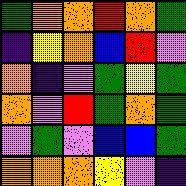[["green", "orange", "orange", "red", "orange", "green"], ["indigo", "yellow", "orange", "blue", "red", "violet"], ["orange", "indigo", "violet", "green", "yellow", "green"], ["orange", "violet", "red", "green", "orange", "green"], ["violet", "green", "violet", "blue", "blue", "green"], ["orange", "orange", "orange", "yellow", "violet", "indigo"]]